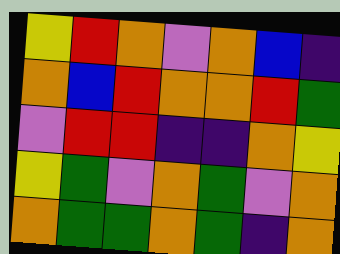[["yellow", "red", "orange", "violet", "orange", "blue", "indigo"], ["orange", "blue", "red", "orange", "orange", "red", "green"], ["violet", "red", "red", "indigo", "indigo", "orange", "yellow"], ["yellow", "green", "violet", "orange", "green", "violet", "orange"], ["orange", "green", "green", "orange", "green", "indigo", "orange"]]